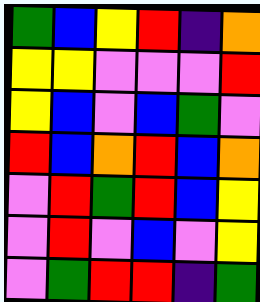[["green", "blue", "yellow", "red", "indigo", "orange"], ["yellow", "yellow", "violet", "violet", "violet", "red"], ["yellow", "blue", "violet", "blue", "green", "violet"], ["red", "blue", "orange", "red", "blue", "orange"], ["violet", "red", "green", "red", "blue", "yellow"], ["violet", "red", "violet", "blue", "violet", "yellow"], ["violet", "green", "red", "red", "indigo", "green"]]